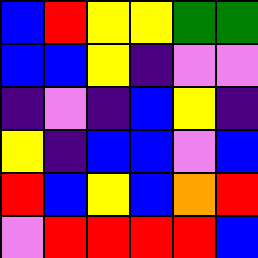[["blue", "red", "yellow", "yellow", "green", "green"], ["blue", "blue", "yellow", "indigo", "violet", "violet"], ["indigo", "violet", "indigo", "blue", "yellow", "indigo"], ["yellow", "indigo", "blue", "blue", "violet", "blue"], ["red", "blue", "yellow", "blue", "orange", "red"], ["violet", "red", "red", "red", "red", "blue"]]